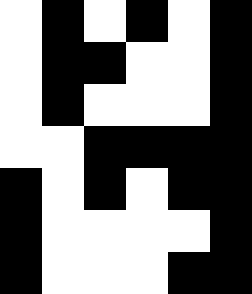[["white", "black", "white", "black", "white", "black"], ["white", "black", "black", "white", "white", "black"], ["white", "black", "white", "white", "white", "black"], ["white", "white", "black", "black", "black", "black"], ["black", "white", "black", "white", "black", "black"], ["black", "white", "white", "white", "white", "black"], ["black", "white", "white", "white", "black", "black"]]